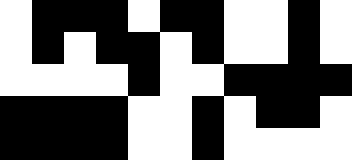[["white", "black", "black", "black", "white", "black", "black", "white", "white", "black", "white"], ["white", "black", "white", "black", "black", "white", "black", "white", "white", "black", "white"], ["white", "white", "white", "white", "black", "white", "white", "black", "black", "black", "black"], ["black", "black", "black", "black", "white", "white", "black", "white", "black", "black", "white"], ["black", "black", "black", "black", "white", "white", "black", "white", "white", "white", "white"]]